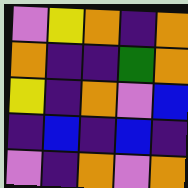[["violet", "yellow", "orange", "indigo", "orange"], ["orange", "indigo", "indigo", "green", "orange"], ["yellow", "indigo", "orange", "violet", "blue"], ["indigo", "blue", "indigo", "blue", "indigo"], ["violet", "indigo", "orange", "violet", "orange"]]